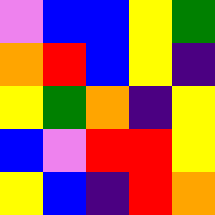[["violet", "blue", "blue", "yellow", "green"], ["orange", "red", "blue", "yellow", "indigo"], ["yellow", "green", "orange", "indigo", "yellow"], ["blue", "violet", "red", "red", "yellow"], ["yellow", "blue", "indigo", "red", "orange"]]